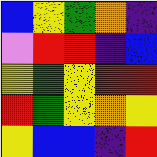[["blue", "yellow", "green", "orange", "indigo"], ["violet", "red", "red", "indigo", "blue"], ["yellow", "green", "yellow", "red", "red"], ["red", "green", "yellow", "orange", "yellow"], ["yellow", "blue", "blue", "indigo", "red"]]